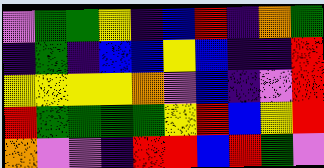[["violet", "green", "green", "yellow", "indigo", "blue", "red", "indigo", "orange", "green"], ["indigo", "green", "indigo", "blue", "blue", "yellow", "blue", "indigo", "indigo", "red"], ["yellow", "yellow", "yellow", "yellow", "orange", "violet", "blue", "indigo", "violet", "red"], ["red", "green", "green", "green", "green", "yellow", "red", "blue", "yellow", "red"], ["orange", "violet", "violet", "indigo", "red", "red", "blue", "red", "green", "violet"]]